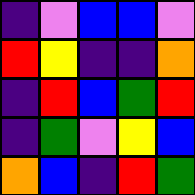[["indigo", "violet", "blue", "blue", "violet"], ["red", "yellow", "indigo", "indigo", "orange"], ["indigo", "red", "blue", "green", "red"], ["indigo", "green", "violet", "yellow", "blue"], ["orange", "blue", "indigo", "red", "green"]]